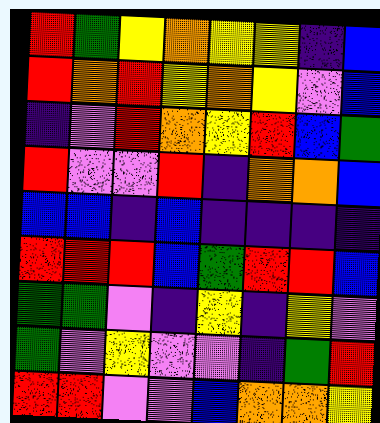[["red", "green", "yellow", "orange", "yellow", "yellow", "indigo", "blue"], ["red", "orange", "red", "yellow", "orange", "yellow", "violet", "blue"], ["indigo", "violet", "red", "orange", "yellow", "red", "blue", "green"], ["red", "violet", "violet", "red", "indigo", "orange", "orange", "blue"], ["blue", "blue", "indigo", "blue", "indigo", "indigo", "indigo", "indigo"], ["red", "red", "red", "blue", "green", "red", "red", "blue"], ["green", "green", "violet", "indigo", "yellow", "indigo", "yellow", "violet"], ["green", "violet", "yellow", "violet", "violet", "indigo", "green", "red"], ["red", "red", "violet", "violet", "blue", "orange", "orange", "yellow"]]